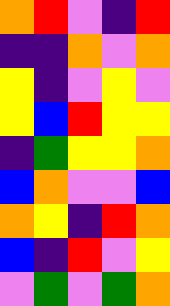[["orange", "red", "violet", "indigo", "red"], ["indigo", "indigo", "orange", "violet", "orange"], ["yellow", "indigo", "violet", "yellow", "violet"], ["yellow", "blue", "red", "yellow", "yellow"], ["indigo", "green", "yellow", "yellow", "orange"], ["blue", "orange", "violet", "violet", "blue"], ["orange", "yellow", "indigo", "red", "orange"], ["blue", "indigo", "red", "violet", "yellow"], ["violet", "green", "violet", "green", "orange"]]